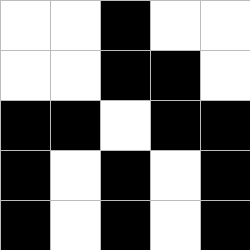[["white", "white", "black", "white", "white"], ["white", "white", "black", "black", "white"], ["black", "black", "white", "black", "black"], ["black", "white", "black", "white", "black"], ["black", "white", "black", "white", "black"]]